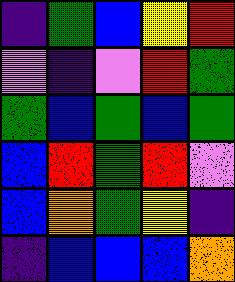[["indigo", "green", "blue", "yellow", "red"], ["violet", "indigo", "violet", "red", "green"], ["green", "blue", "green", "blue", "green"], ["blue", "red", "green", "red", "violet"], ["blue", "orange", "green", "yellow", "indigo"], ["indigo", "blue", "blue", "blue", "orange"]]